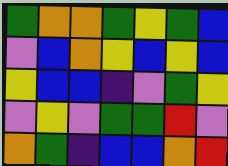[["green", "orange", "orange", "green", "yellow", "green", "blue"], ["violet", "blue", "orange", "yellow", "blue", "yellow", "blue"], ["yellow", "blue", "blue", "indigo", "violet", "green", "yellow"], ["violet", "yellow", "violet", "green", "green", "red", "violet"], ["orange", "green", "indigo", "blue", "blue", "orange", "red"]]